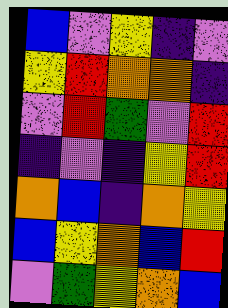[["blue", "violet", "yellow", "indigo", "violet"], ["yellow", "red", "orange", "orange", "indigo"], ["violet", "red", "green", "violet", "red"], ["indigo", "violet", "indigo", "yellow", "red"], ["orange", "blue", "indigo", "orange", "yellow"], ["blue", "yellow", "orange", "blue", "red"], ["violet", "green", "yellow", "orange", "blue"]]